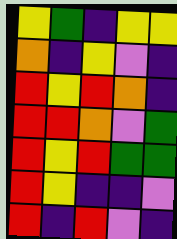[["yellow", "green", "indigo", "yellow", "yellow"], ["orange", "indigo", "yellow", "violet", "indigo"], ["red", "yellow", "red", "orange", "indigo"], ["red", "red", "orange", "violet", "green"], ["red", "yellow", "red", "green", "green"], ["red", "yellow", "indigo", "indigo", "violet"], ["red", "indigo", "red", "violet", "indigo"]]